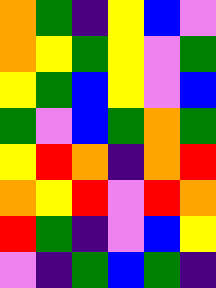[["orange", "green", "indigo", "yellow", "blue", "violet"], ["orange", "yellow", "green", "yellow", "violet", "green"], ["yellow", "green", "blue", "yellow", "violet", "blue"], ["green", "violet", "blue", "green", "orange", "green"], ["yellow", "red", "orange", "indigo", "orange", "red"], ["orange", "yellow", "red", "violet", "red", "orange"], ["red", "green", "indigo", "violet", "blue", "yellow"], ["violet", "indigo", "green", "blue", "green", "indigo"]]